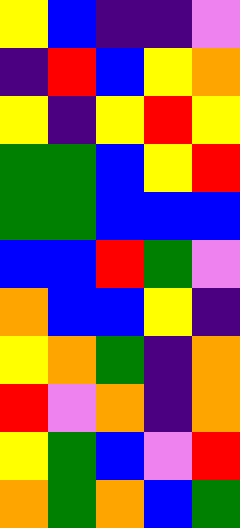[["yellow", "blue", "indigo", "indigo", "violet"], ["indigo", "red", "blue", "yellow", "orange"], ["yellow", "indigo", "yellow", "red", "yellow"], ["green", "green", "blue", "yellow", "red"], ["green", "green", "blue", "blue", "blue"], ["blue", "blue", "red", "green", "violet"], ["orange", "blue", "blue", "yellow", "indigo"], ["yellow", "orange", "green", "indigo", "orange"], ["red", "violet", "orange", "indigo", "orange"], ["yellow", "green", "blue", "violet", "red"], ["orange", "green", "orange", "blue", "green"]]